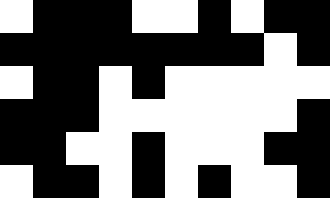[["white", "black", "black", "black", "white", "white", "black", "white", "black", "black"], ["black", "black", "black", "black", "black", "black", "black", "black", "white", "black"], ["white", "black", "black", "white", "black", "white", "white", "white", "white", "white"], ["black", "black", "black", "white", "white", "white", "white", "white", "white", "black"], ["black", "black", "white", "white", "black", "white", "white", "white", "black", "black"], ["white", "black", "black", "white", "black", "white", "black", "white", "white", "black"]]